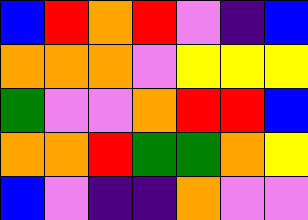[["blue", "red", "orange", "red", "violet", "indigo", "blue"], ["orange", "orange", "orange", "violet", "yellow", "yellow", "yellow"], ["green", "violet", "violet", "orange", "red", "red", "blue"], ["orange", "orange", "red", "green", "green", "orange", "yellow"], ["blue", "violet", "indigo", "indigo", "orange", "violet", "violet"]]